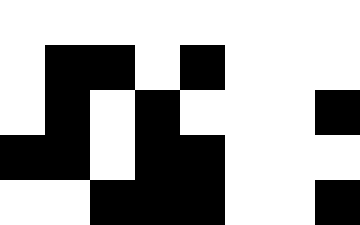[["white", "white", "white", "white", "white", "white", "white", "white"], ["white", "black", "black", "white", "black", "white", "white", "white"], ["white", "black", "white", "black", "white", "white", "white", "black"], ["black", "black", "white", "black", "black", "white", "white", "white"], ["white", "white", "black", "black", "black", "white", "white", "black"]]